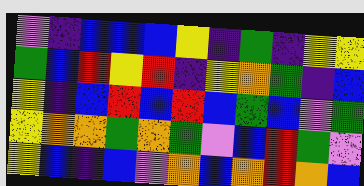[["violet", "indigo", "blue", "blue", "blue", "yellow", "indigo", "green", "indigo", "yellow", "yellow"], ["green", "blue", "red", "yellow", "red", "indigo", "yellow", "orange", "green", "indigo", "blue"], ["yellow", "indigo", "blue", "red", "blue", "red", "blue", "green", "blue", "violet", "green"], ["yellow", "orange", "orange", "green", "orange", "green", "violet", "blue", "red", "green", "violet"], ["yellow", "blue", "indigo", "blue", "violet", "orange", "blue", "orange", "red", "orange", "blue"]]